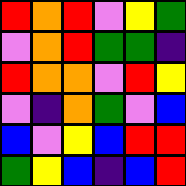[["red", "orange", "red", "violet", "yellow", "green"], ["violet", "orange", "red", "green", "green", "indigo"], ["red", "orange", "orange", "violet", "red", "yellow"], ["violet", "indigo", "orange", "green", "violet", "blue"], ["blue", "violet", "yellow", "blue", "red", "red"], ["green", "yellow", "blue", "indigo", "blue", "red"]]